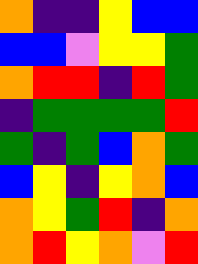[["orange", "indigo", "indigo", "yellow", "blue", "blue"], ["blue", "blue", "violet", "yellow", "yellow", "green"], ["orange", "red", "red", "indigo", "red", "green"], ["indigo", "green", "green", "green", "green", "red"], ["green", "indigo", "green", "blue", "orange", "green"], ["blue", "yellow", "indigo", "yellow", "orange", "blue"], ["orange", "yellow", "green", "red", "indigo", "orange"], ["orange", "red", "yellow", "orange", "violet", "red"]]